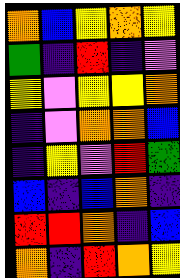[["orange", "blue", "yellow", "orange", "yellow"], ["green", "indigo", "red", "indigo", "violet"], ["yellow", "violet", "yellow", "yellow", "orange"], ["indigo", "violet", "orange", "orange", "blue"], ["indigo", "yellow", "violet", "red", "green"], ["blue", "indigo", "blue", "orange", "indigo"], ["red", "red", "orange", "indigo", "blue"], ["orange", "indigo", "red", "orange", "yellow"]]